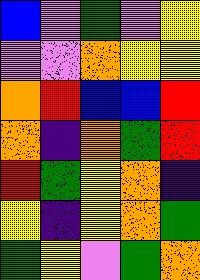[["blue", "violet", "green", "violet", "yellow"], ["violet", "violet", "orange", "yellow", "yellow"], ["orange", "red", "blue", "blue", "red"], ["orange", "indigo", "orange", "green", "red"], ["red", "green", "yellow", "orange", "indigo"], ["yellow", "indigo", "yellow", "orange", "green"], ["green", "yellow", "violet", "green", "orange"]]